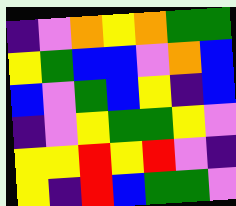[["indigo", "violet", "orange", "yellow", "orange", "green", "green"], ["yellow", "green", "blue", "blue", "violet", "orange", "blue"], ["blue", "violet", "green", "blue", "yellow", "indigo", "blue"], ["indigo", "violet", "yellow", "green", "green", "yellow", "violet"], ["yellow", "yellow", "red", "yellow", "red", "violet", "indigo"], ["yellow", "indigo", "red", "blue", "green", "green", "violet"]]